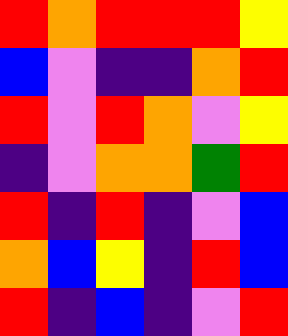[["red", "orange", "red", "red", "red", "yellow"], ["blue", "violet", "indigo", "indigo", "orange", "red"], ["red", "violet", "red", "orange", "violet", "yellow"], ["indigo", "violet", "orange", "orange", "green", "red"], ["red", "indigo", "red", "indigo", "violet", "blue"], ["orange", "blue", "yellow", "indigo", "red", "blue"], ["red", "indigo", "blue", "indigo", "violet", "red"]]